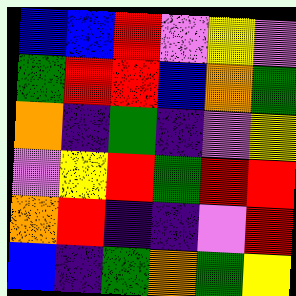[["blue", "blue", "red", "violet", "yellow", "violet"], ["green", "red", "red", "blue", "orange", "green"], ["orange", "indigo", "green", "indigo", "violet", "yellow"], ["violet", "yellow", "red", "green", "red", "red"], ["orange", "red", "indigo", "indigo", "violet", "red"], ["blue", "indigo", "green", "orange", "green", "yellow"]]